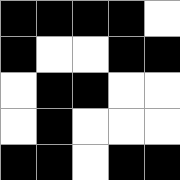[["black", "black", "black", "black", "white"], ["black", "white", "white", "black", "black"], ["white", "black", "black", "white", "white"], ["white", "black", "white", "white", "white"], ["black", "black", "white", "black", "black"]]